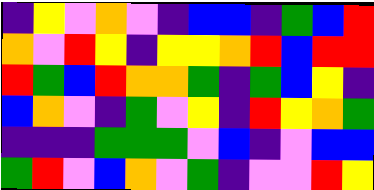[["indigo", "yellow", "violet", "orange", "violet", "indigo", "blue", "blue", "indigo", "green", "blue", "red"], ["orange", "violet", "red", "yellow", "indigo", "yellow", "yellow", "orange", "red", "blue", "red", "red"], ["red", "green", "blue", "red", "orange", "orange", "green", "indigo", "green", "blue", "yellow", "indigo"], ["blue", "orange", "violet", "indigo", "green", "violet", "yellow", "indigo", "red", "yellow", "orange", "green"], ["indigo", "indigo", "indigo", "green", "green", "green", "violet", "blue", "indigo", "violet", "blue", "blue"], ["green", "red", "violet", "blue", "orange", "violet", "green", "indigo", "violet", "violet", "red", "yellow"]]